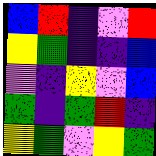[["blue", "red", "indigo", "violet", "red"], ["yellow", "green", "indigo", "indigo", "blue"], ["violet", "indigo", "yellow", "violet", "blue"], ["green", "indigo", "green", "red", "indigo"], ["yellow", "green", "violet", "yellow", "green"]]